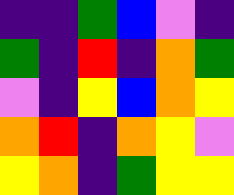[["indigo", "indigo", "green", "blue", "violet", "indigo"], ["green", "indigo", "red", "indigo", "orange", "green"], ["violet", "indigo", "yellow", "blue", "orange", "yellow"], ["orange", "red", "indigo", "orange", "yellow", "violet"], ["yellow", "orange", "indigo", "green", "yellow", "yellow"]]